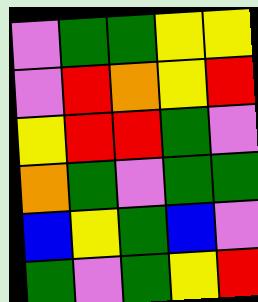[["violet", "green", "green", "yellow", "yellow"], ["violet", "red", "orange", "yellow", "red"], ["yellow", "red", "red", "green", "violet"], ["orange", "green", "violet", "green", "green"], ["blue", "yellow", "green", "blue", "violet"], ["green", "violet", "green", "yellow", "red"]]